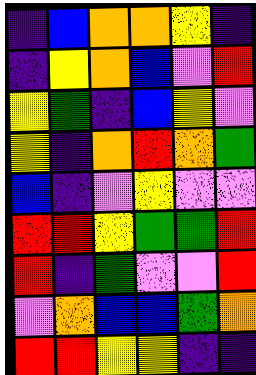[["indigo", "blue", "orange", "orange", "yellow", "indigo"], ["indigo", "yellow", "orange", "blue", "violet", "red"], ["yellow", "green", "indigo", "blue", "yellow", "violet"], ["yellow", "indigo", "orange", "red", "orange", "green"], ["blue", "indigo", "violet", "yellow", "violet", "violet"], ["red", "red", "yellow", "green", "green", "red"], ["red", "indigo", "green", "violet", "violet", "red"], ["violet", "orange", "blue", "blue", "green", "orange"], ["red", "red", "yellow", "yellow", "indigo", "indigo"]]